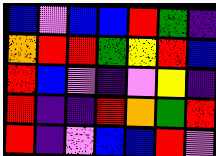[["blue", "violet", "blue", "blue", "red", "green", "indigo"], ["orange", "red", "red", "green", "yellow", "red", "blue"], ["red", "blue", "violet", "indigo", "violet", "yellow", "indigo"], ["red", "indigo", "indigo", "red", "orange", "green", "red"], ["red", "indigo", "violet", "blue", "blue", "red", "violet"]]